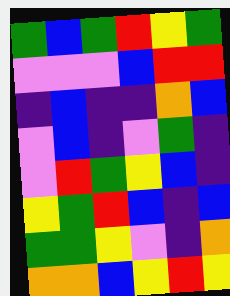[["green", "blue", "green", "red", "yellow", "green"], ["violet", "violet", "violet", "blue", "red", "red"], ["indigo", "blue", "indigo", "indigo", "orange", "blue"], ["violet", "blue", "indigo", "violet", "green", "indigo"], ["violet", "red", "green", "yellow", "blue", "indigo"], ["yellow", "green", "red", "blue", "indigo", "blue"], ["green", "green", "yellow", "violet", "indigo", "orange"], ["orange", "orange", "blue", "yellow", "red", "yellow"]]